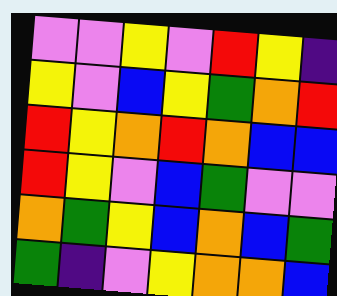[["violet", "violet", "yellow", "violet", "red", "yellow", "indigo"], ["yellow", "violet", "blue", "yellow", "green", "orange", "red"], ["red", "yellow", "orange", "red", "orange", "blue", "blue"], ["red", "yellow", "violet", "blue", "green", "violet", "violet"], ["orange", "green", "yellow", "blue", "orange", "blue", "green"], ["green", "indigo", "violet", "yellow", "orange", "orange", "blue"]]